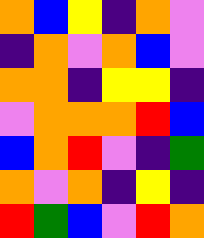[["orange", "blue", "yellow", "indigo", "orange", "violet"], ["indigo", "orange", "violet", "orange", "blue", "violet"], ["orange", "orange", "indigo", "yellow", "yellow", "indigo"], ["violet", "orange", "orange", "orange", "red", "blue"], ["blue", "orange", "red", "violet", "indigo", "green"], ["orange", "violet", "orange", "indigo", "yellow", "indigo"], ["red", "green", "blue", "violet", "red", "orange"]]